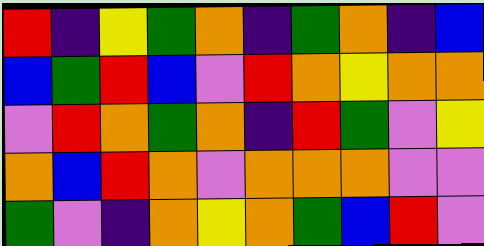[["red", "indigo", "yellow", "green", "orange", "indigo", "green", "orange", "indigo", "blue"], ["blue", "green", "red", "blue", "violet", "red", "orange", "yellow", "orange", "orange"], ["violet", "red", "orange", "green", "orange", "indigo", "red", "green", "violet", "yellow"], ["orange", "blue", "red", "orange", "violet", "orange", "orange", "orange", "violet", "violet"], ["green", "violet", "indigo", "orange", "yellow", "orange", "green", "blue", "red", "violet"]]